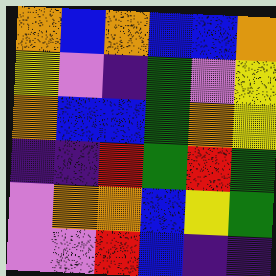[["orange", "blue", "orange", "blue", "blue", "orange"], ["yellow", "violet", "indigo", "green", "violet", "yellow"], ["orange", "blue", "blue", "green", "orange", "yellow"], ["indigo", "indigo", "red", "green", "red", "green"], ["violet", "orange", "orange", "blue", "yellow", "green"], ["violet", "violet", "red", "blue", "indigo", "indigo"]]